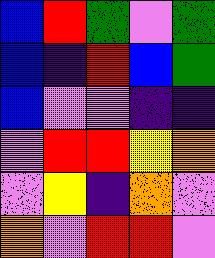[["blue", "red", "green", "violet", "green"], ["blue", "indigo", "red", "blue", "green"], ["blue", "violet", "violet", "indigo", "indigo"], ["violet", "red", "red", "yellow", "orange"], ["violet", "yellow", "indigo", "orange", "violet"], ["orange", "violet", "red", "red", "violet"]]